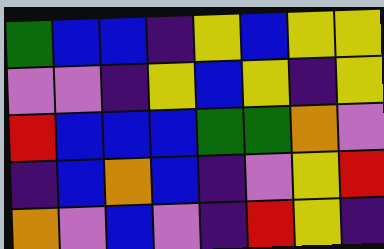[["green", "blue", "blue", "indigo", "yellow", "blue", "yellow", "yellow"], ["violet", "violet", "indigo", "yellow", "blue", "yellow", "indigo", "yellow"], ["red", "blue", "blue", "blue", "green", "green", "orange", "violet"], ["indigo", "blue", "orange", "blue", "indigo", "violet", "yellow", "red"], ["orange", "violet", "blue", "violet", "indigo", "red", "yellow", "indigo"]]